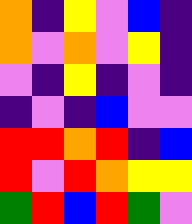[["orange", "indigo", "yellow", "violet", "blue", "indigo"], ["orange", "violet", "orange", "violet", "yellow", "indigo"], ["violet", "indigo", "yellow", "indigo", "violet", "indigo"], ["indigo", "violet", "indigo", "blue", "violet", "violet"], ["red", "red", "orange", "red", "indigo", "blue"], ["red", "violet", "red", "orange", "yellow", "yellow"], ["green", "red", "blue", "red", "green", "violet"]]